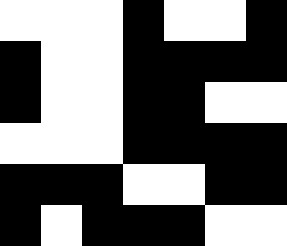[["white", "white", "white", "black", "white", "white", "black"], ["black", "white", "white", "black", "black", "black", "black"], ["black", "white", "white", "black", "black", "white", "white"], ["white", "white", "white", "black", "black", "black", "black"], ["black", "black", "black", "white", "white", "black", "black"], ["black", "white", "black", "black", "black", "white", "white"]]